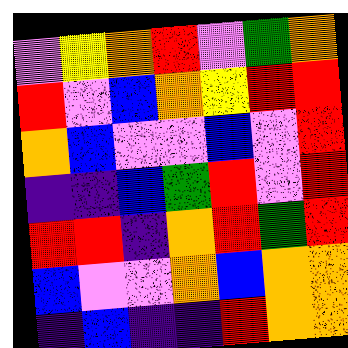[["violet", "yellow", "orange", "red", "violet", "green", "orange"], ["red", "violet", "blue", "orange", "yellow", "red", "red"], ["orange", "blue", "violet", "violet", "blue", "violet", "red"], ["indigo", "indigo", "blue", "green", "red", "violet", "red"], ["red", "red", "indigo", "orange", "red", "green", "red"], ["blue", "violet", "violet", "orange", "blue", "orange", "orange"], ["indigo", "blue", "indigo", "indigo", "red", "orange", "orange"]]